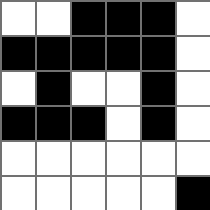[["white", "white", "black", "black", "black", "white"], ["black", "black", "black", "black", "black", "white"], ["white", "black", "white", "white", "black", "white"], ["black", "black", "black", "white", "black", "white"], ["white", "white", "white", "white", "white", "white"], ["white", "white", "white", "white", "white", "black"]]